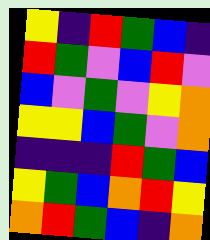[["yellow", "indigo", "red", "green", "blue", "indigo"], ["red", "green", "violet", "blue", "red", "violet"], ["blue", "violet", "green", "violet", "yellow", "orange"], ["yellow", "yellow", "blue", "green", "violet", "orange"], ["indigo", "indigo", "indigo", "red", "green", "blue"], ["yellow", "green", "blue", "orange", "red", "yellow"], ["orange", "red", "green", "blue", "indigo", "orange"]]